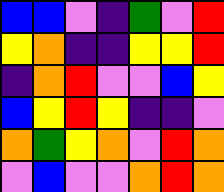[["blue", "blue", "violet", "indigo", "green", "violet", "red"], ["yellow", "orange", "indigo", "indigo", "yellow", "yellow", "red"], ["indigo", "orange", "red", "violet", "violet", "blue", "yellow"], ["blue", "yellow", "red", "yellow", "indigo", "indigo", "violet"], ["orange", "green", "yellow", "orange", "violet", "red", "orange"], ["violet", "blue", "violet", "violet", "orange", "red", "orange"]]